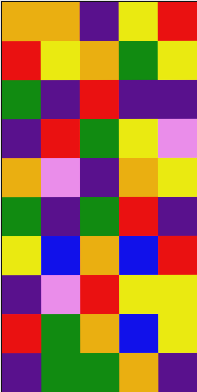[["orange", "orange", "indigo", "yellow", "red"], ["red", "yellow", "orange", "green", "yellow"], ["green", "indigo", "red", "indigo", "indigo"], ["indigo", "red", "green", "yellow", "violet"], ["orange", "violet", "indigo", "orange", "yellow"], ["green", "indigo", "green", "red", "indigo"], ["yellow", "blue", "orange", "blue", "red"], ["indigo", "violet", "red", "yellow", "yellow"], ["red", "green", "orange", "blue", "yellow"], ["indigo", "green", "green", "orange", "indigo"]]